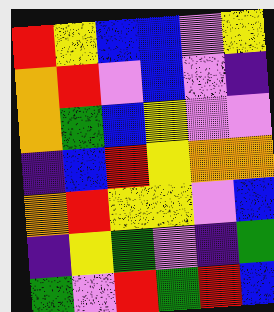[["red", "yellow", "blue", "blue", "violet", "yellow"], ["orange", "red", "violet", "blue", "violet", "indigo"], ["orange", "green", "blue", "yellow", "violet", "violet"], ["indigo", "blue", "red", "yellow", "orange", "orange"], ["orange", "red", "yellow", "yellow", "violet", "blue"], ["indigo", "yellow", "green", "violet", "indigo", "green"], ["green", "violet", "red", "green", "red", "blue"]]